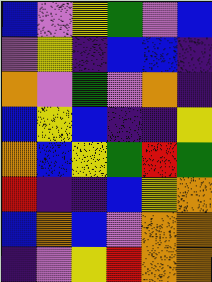[["blue", "violet", "yellow", "green", "violet", "blue"], ["violet", "yellow", "indigo", "blue", "blue", "indigo"], ["orange", "violet", "green", "violet", "orange", "indigo"], ["blue", "yellow", "blue", "indigo", "indigo", "yellow"], ["orange", "blue", "yellow", "green", "red", "green"], ["red", "indigo", "indigo", "blue", "yellow", "orange"], ["blue", "orange", "blue", "violet", "orange", "orange"], ["indigo", "violet", "yellow", "red", "orange", "orange"]]